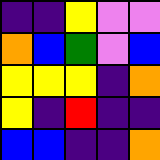[["indigo", "indigo", "yellow", "violet", "violet"], ["orange", "blue", "green", "violet", "blue"], ["yellow", "yellow", "yellow", "indigo", "orange"], ["yellow", "indigo", "red", "indigo", "indigo"], ["blue", "blue", "indigo", "indigo", "orange"]]